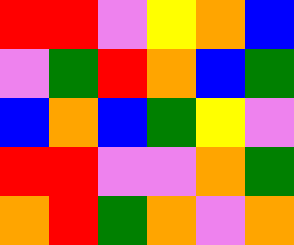[["red", "red", "violet", "yellow", "orange", "blue"], ["violet", "green", "red", "orange", "blue", "green"], ["blue", "orange", "blue", "green", "yellow", "violet"], ["red", "red", "violet", "violet", "orange", "green"], ["orange", "red", "green", "orange", "violet", "orange"]]